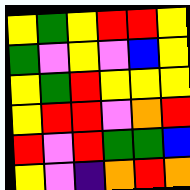[["yellow", "green", "yellow", "red", "red", "yellow"], ["green", "violet", "yellow", "violet", "blue", "yellow"], ["yellow", "green", "red", "yellow", "yellow", "yellow"], ["yellow", "red", "red", "violet", "orange", "red"], ["red", "violet", "red", "green", "green", "blue"], ["yellow", "violet", "indigo", "orange", "red", "orange"]]